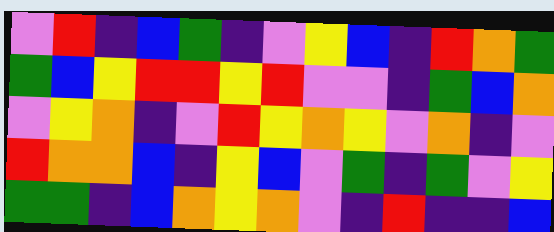[["violet", "red", "indigo", "blue", "green", "indigo", "violet", "yellow", "blue", "indigo", "red", "orange", "green"], ["green", "blue", "yellow", "red", "red", "yellow", "red", "violet", "violet", "indigo", "green", "blue", "orange"], ["violet", "yellow", "orange", "indigo", "violet", "red", "yellow", "orange", "yellow", "violet", "orange", "indigo", "violet"], ["red", "orange", "orange", "blue", "indigo", "yellow", "blue", "violet", "green", "indigo", "green", "violet", "yellow"], ["green", "green", "indigo", "blue", "orange", "yellow", "orange", "violet", "indigo", "red", "indigo", "indigo", "blue"]]